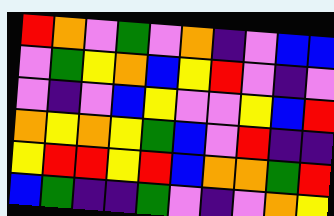[["red", "orange", "violet", "green", "violet", "orange", "indigo", "violet", "blue", "blue"], ["violet", "green", "yellow", "orange", "blue", "yellow", "red", "violet", "indigo", "violet"], ["violet", "indigo", "violet", "blue", "yellow", "violet", "violet", "yellow", "blue", "red"], ["orange", "yellow", "orange", "yellow", "green", "blue", "violet", "red", "indigo", "indigo"], ["yellow", "red", "red", "yellow", "red", "blue", "orange", "orange", "green", "red"], ["blue", "green", "indigo", "indigo", "green", "violet", "indigo", "violet", "orange", "yellow"]]